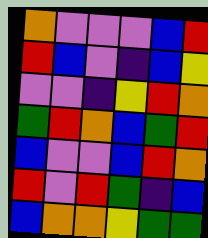[["orange", "violet", "violet", "violet", "blue", "red"], ["red", "blue", "violet", "indigo", "blue", "yellow"], ["violet", "violet", "indigo", "yellow", "red", "orange"], ["green", "red", "orange", "blue", "green", "red"], ["blue", "violet", "violet", "blue", "red", "orange"], ["red", "violet", "red", "green", "indigo", "blue"], ["blue", "orange", "orange", "yellow", "green", "green"]]